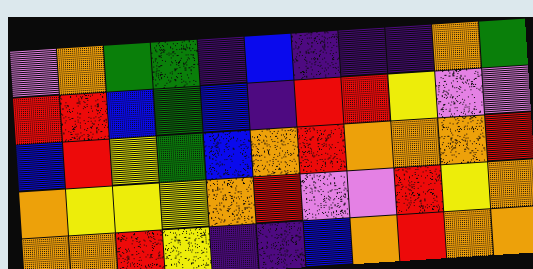[["violet", "orange", "green", "green", "indigo", "blue", "indigo", "indigo", "indigo", "orange", "green"], ["red", "red", "blue", "green", "blue", "indigo", "red", "red", "yellow", "violet", "violet"], ["blue", "red", "yellow", "green", "blue", "orange", "red", "orange", "orange", "orange", "red"], ["orange", "yellow", "yellow", "yellow", "orange", "red", "violet", "violet", "red", "yellow", "orange"], ["orange", "orange", "red", "yellow", "indigo", "indigo", "blue", "orange", "red", "orange", "orange"]]